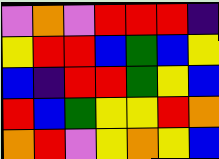[["violet", "orange", "violet", "red", "red", "red", "indigo"], ["yellow", "red", "red", "blue", "green", "blue", "yellow"], ["blue", "indigo", "red", "red", "green", "yellow", "blue"], ["red", "blue", "green", "yellow", "yellow", "red", "orange"], ["orange", "red", "violet", "yellow", "orange", "yellow", "blue"]]